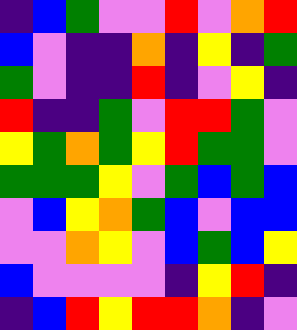[["indigo", "blue", "green", "violet", "violet", "red", "violet", "orange", "red"], ["blue", "violet", "indigo", "indigo", "orange", "indigo", "yellow", "indigo", "green"], ["green", "violet", "indigo", "indigo", "red", "indigo", "violet", "yellow", "indigo"], ["red", "indigo", "indigo", "green", "violet", "red", "red", "green", "violet"], ["yellow", "green", "orange", "green", "yellow", "red", "green", "green", "violet"], ["green", "green", "green", "yellow", "violet", "green", "blue", "green", "blue"], ["violet", "blue", "yellow", "orange", "green", "blue", "violet", "blue", "blue"], ["violet", "violet", "orange", "yellow", "violet", "blue", "green", "blue", "yellow"], ["blue", "violet", "violet", "violet", "violet", "indigo", "yellow", "red", "indigo"], ["indigo", "blue", "red", "yellow", "red", "red", "orange", "indigo", "violet"]]